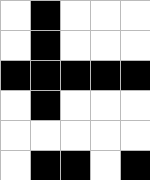[["white", "black", "white", "white", "white"], ["white", "black", "white", "white", "white"], ["black", "black", "black", "black", "black"], ["white", "black", "white", "white", "white"], ["white", "white", "white", "white", "white"], ["white", "black", "black", "white", "black"]]